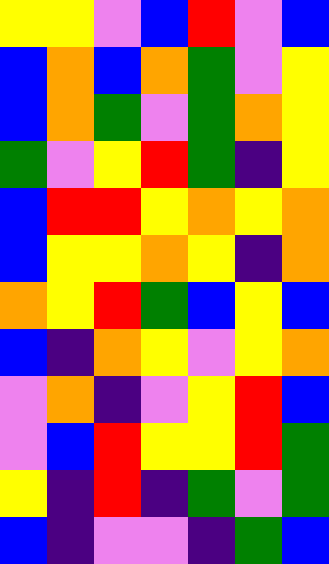[["yellow", "yellow", "violet", "blue", "red", "violet", "blue"], ["blue", "orange", "blue", "orange", "green", "violet", "yellow"], ["blue", "orange", "green", "violet", "green", "orange", "yellow"], ["green", "violet", "yellow", "red", "green", "indigo", "yellow"], ["blue", "red", "red", "yellow", "orange", "yellow", "orange"], ["blue", "yellow", "yellow", "orange", "yellow", "indigo", "orange"], ["orange", "yellow", "red", "green", "blue", "yellow", "blue"], ["blue", "indigo", "orange", "yellow", "violet", "yellow", "orange"], ["violet", "orange", "indigo", "violet", "yellow", "red", "blue"], ["violet", "blue", "red", "yellow", "yellow", "red", "green"], ["yellow", "indigo", "red", "indigo", "green", "violet", "green"], ["blue", "indigo", "violet", "violet", "indigo", "green", "blue"]]